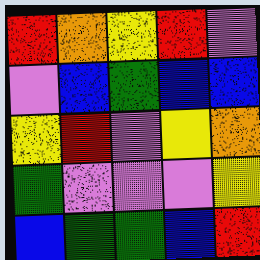[["red", "orange", "yellow", "red", "violet"], ["violet", "blue", "green", "blue", "blue"], ["yellow", "red", "violet", "yellow", "orange"], ["green", "violet", "violet", "violet", "yellow"], ["blue", "green", "green", "blue", "red"]]